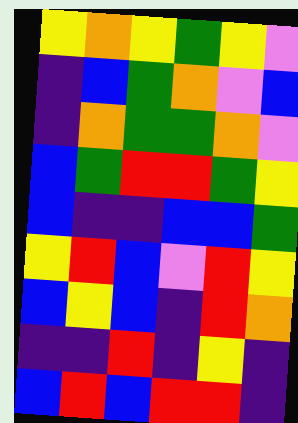[["yellow", "orange", "yellow", "green", "yellow", "violet"], ["indigo", "blue", "green", "orange", "violet", "blue"], ["indigo", "orange", "green", "green", "orange", "violet"], ["blue", "green", "red", "red", "green", "yellow"], ["blue", "indigo", "indigo", "blue", "blue", "green"], ["yellow", "red", "blue", "violet", "red", "yellow"], ["blue", "yellow", "blue", "indigo", "red", "orange"], ["indigo", "indigo", "red", "indigo", "yellow", "indigo"], ["blue", "red", "blue", "red", "red", "indigo"]]